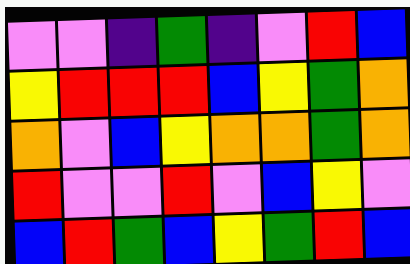[["violet", "violet", "indigo", "green", "indigo", "violet", "red", "blue"], ["yellow", "red", "red", "red", "blue", "yellow", "green", "orange"], ["orange", "violet", "blue", "yellow", "orange", "orange", "green", "orange"], ["red", "violet", "violet", "red", "violet", "blue", "yellow", "violet"], ["blue", "red", "green", "blue", "yellow", "green", "red", "blue"]]